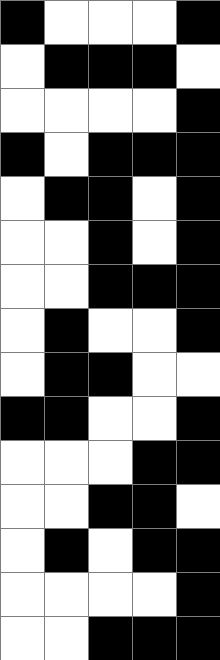[["black", "white", "white", "white", "black"], ["white", "black", "black", "black", "white"], ["white", "white", "white", "white", "black"], ["black", "white", "black", "black", "black"], ["white", "black", "black", "white", "black"], ["white", "white", "black", "white", "black"], ["white", "white", "black", "black", "black"], ["white", "black", "white", "white", "black"], ["white", "black", "black", "white", "white"], ["black", "black", "white", "white", "black"], ["white", "white", "white", "black", "black"], ["white", "white", "black", "black", "white"], ["white", "black", "white", "black", "black"], ["white", "white", "white", "white", "black"], ["white", "white", "black", "black", "black"]]